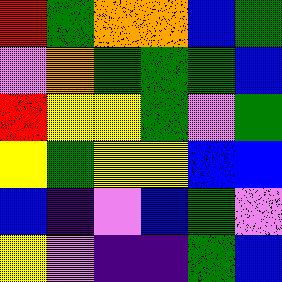[["red", "green", "orange", "orange", "blue", "green"], ["violet", "orange", "green", "green", "green", "blue"], ["red", "yellow", "yellow", "green", "violet", "green"], ["yellow", "green", "yellow", "yellow", "blue", "blue"], ["blue", "indigo", "violet", "blue", "green", "violet"], ["yellow", "violet", "indigo", "indigo", "green", "blue"]]